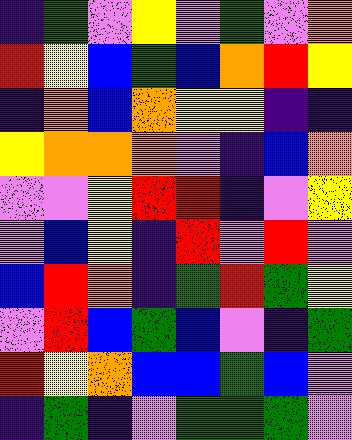[["indigo", "green", "violet", "yellow", "violet", "green", "violet", "orange"], ["red", "yellow", "blue", "green", "blue", "orange", "red", "yellow"], ["indigo", "orange", "blue", "orange", "yellow", "yellow", "indigo", "indigo"], ["yellow", "orange", "orange", "orange", "violet", "indigo", "blue", "orange"], ["violet", "violet", "yellow", "red", "red", "indigo", "violet", "yellow"], ["violet", "blue", "yellow", "indigo", "red", "violet", "red", "violet"], ["blue", "red", "orange", "indigo", "green", "red", "green", "yellow"], ["violet", "red", "blue", "green", "blue", "violet", "indigo", "green"], ["red", "yellow", "orange", "blue", "blue", "green", "blue", "violet"], ["indigo", "green", "indigo", "violet", "green", "green", "green", "violet"]]